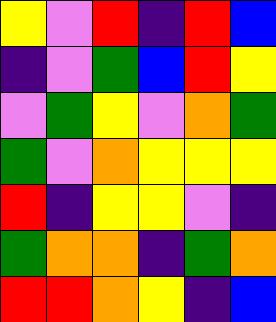[["yellow", "violet", "red", "indigo", "red", "blue"], ["indigo", "violet", "green", "blue", "red", "yellow"], ["violet", "green", "yellow", "violet", "orange", "green"], ["green", "violet", "orange", "yellow", "yellow", "yellow"], ["red", "indigo", "yellow", "yellow", "violet", "indigo"], ["green", "orange", "orange", "indigo", "green", "orange"], ["red", "red", "orange", "yellow", "indigo", "blue"]]